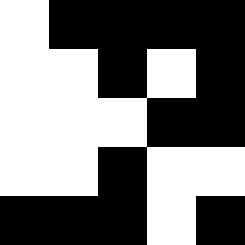[["white", "black", "black", "black", "black"], ["white", "white", "black", "white", "black"], ["white", "white", "white", "black", "black"], ["white", "white", "black", "white", "white"], ["black", "black", "black", "white", "black"]]